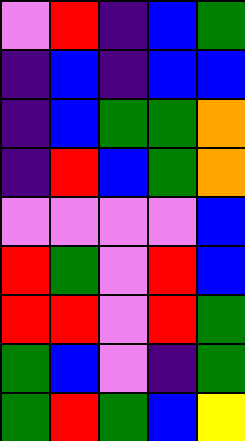[["violet", "red", "indigo", "blue", "green"], ["indigo", "blue", "indigo", "blue", "blue"], ["indigo", "blue", "green", "green", "orange"], ["indigo", "red", "blue", "green", "orange"], ["violet", "violet", "violet", "violet", "blue"], ["red", "green", "violet", "red", "blue"], ["red", "red", "violet", "red", "green"], ["green", "blue", "violet", "indigo", "green"], ["green", "red", "green", "blue", "yellow"]]